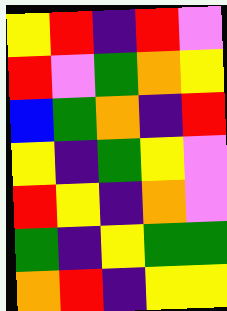[["yellow", "red", "indigo", "red", "violet"], ["red", "violet", "green", "orange", "yellow"], ["blue", "green", "orange", "indigo", "red"], ["yellow", "indigo", "green", "yellow", "violet"], ["red", "yellow", "indigo", "orange", "violet"], ["green", "indigo", "yellow", "green", "green"], ["orange", "red", "indigo", "yellow", "yellow"]]